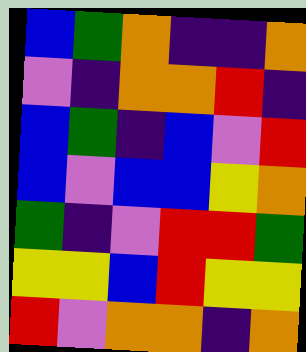[["blue", "green", "orange", "indigo", "indigo", "orange"], ["violet", "indigo", "orange", "orange", "red", "indigo"], ["blue", "green", "indigo", "blue", "violet", "red"], ["blue", "violet", "blue", "blue", "yellow", "orange"], ["green", "indigo", "violet", "red", "red", "green"], ["yellow", "yellow", "blue", "red", "yellow", "yellow"], ["red", "violet", "orange", "orange", "indigo", "orange"]]